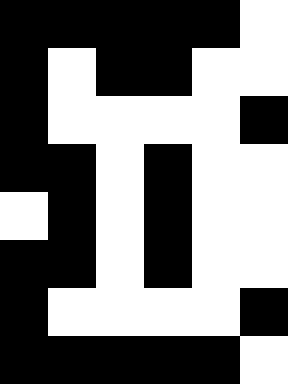[["black", "black", "black", "black", "black", "white"], ["black", "white", "black", "black", "white", "white"], ["black", "white", "white", "white", "white", "black"], ["black", "black", "white", "black", "white", "white"], ["white", "black", "white", "black", "white", "white"], ["black", "black", "white", "black", "white", "white"], ["black", "white", "white", "white", "white", "black"], ["black", "black", "black", "black", "black", "white"]]